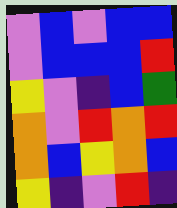[["violet", "blue", "violet", "blue", "blue"], ["violet", "blue", "blue", "blue", "red"], ["yellow", "violet", "indigo", "blue", "green"], ["orange", "violet", "red", "orange", "red"], ["orange", "blue", "yellow", "orange", "blue"], ["yellow", "indigo", "violet", "red", "indigo"]]